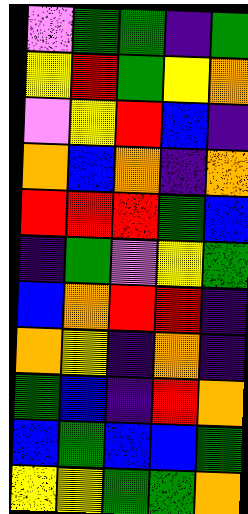[["violet", "green", "green", "indigo", "green"], ["yellow", "red", "green", "yellow", "orange"], ["violet", "yellow", "red", "blue", "indigo"], ["orange", "blue", "orange", "indigo", "orange"], ["red", "red", "red", "green", "blue"], ["indigo", "green", "violet", "yellow", "green"], ["blue", "orange", "red", "red", "indigo"], ["orange", "yellow", "indigo", "orange", "indigo"], ["green", "blue", "indigo", "red", "orange"], ["blue", "green", "blue", "blue", "green"], ["yellow", "yellow", "green", "green", "orange"]]